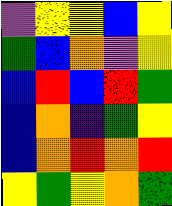[["violet", "yellow", "yellow", "blue", "yellow"], ["green", "blue", "orange", "violet", "yellow"], ["blue", "red", "blue", "red", "green"], ["blue", "orange", "indigo", "green", "yellow"], ["blue", "orange", "red", "orange", "red"], ["yellow", "green", "yellow", "orange", "green"]]